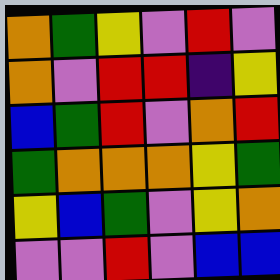[["orange", "green", "yellow", "violet", "red", "violet"], ["orange", "violet", "red", "red", "indigo", "yellow"], ["blue", "green", "red", "violet", "orange", "red"], ["green", "orange", "orange", "orange", "yellow", "green"], ["yellow", "blue", "green", "violet", "yellow", "orange"], ["violet", "violet", "red", "violet", "blue", "blue"]]